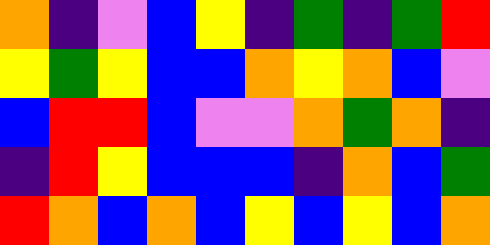[["orange", "indigo", "violet", "blue", "yellow", "indigo", "green", "indigo", "green", "red"], ["yellow", "green", "yellow", "blue", "blue", "orange", "yellow", "orange", "blue", "violet"], ["blue", "red", "red", "blue", "violet", "violet", "orange", "green", "orange", "indigo"], ["indigo", "red", "yellow", "blue", "blue", "blue", "indigo", "orange", "blue", "green"], ["red", "orange", "blue", "orange", "blue", "yellow", "blue", "yellow", "blue", "orange"]]